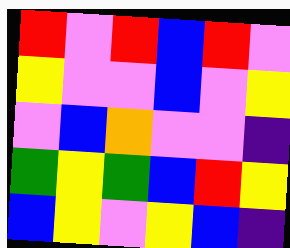[["red", "violet", "red", "blue", "red", "violet"], ["yellow", "violet", "violet", "blue", "violet", "yellow"], ["violet", "blue", "orange", "violet", "violet", "indigo"], ["green", "yellow", "green", "blue", "red", "yellow"], ["blue", "yellow", "violet", "yellow", "blue", "indigo"]]